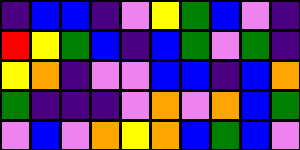[["indigo", "blue", "blue", "indigo", "violet", "yellow", "green", "blue", "violet", "indigo"], ["red", "yellow", "green", "blue", "indigo", "blue", "green", "violet", "green", "indigo"], ["yellow", "orange", "indigo", "violet", "violet", "blue", "blue", "indigo", "blue", "orange"], ["green", "indigo", "indigo", "indigo", "violet", "orange", "violet", "orange", "blue", "green"], ["violet", "blue", "violet", "orange", "yellow", "orange", "blue", "green", "blue", "violet"]]